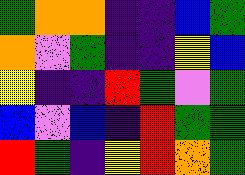[["green", "orange", "orange", "indigo", "indigo", "blue", "green"], ["orange", "violet", "green", "indigo", "indigo", "yellow", "blue"], ["yellow", "indigo", "indigo", "red", "green", "violet", "green"], ["blue", "violet", "blue", "indigo", "red", "green", "green"], ["red", "green", "indigo", "yellow", "red", "orange", "green"]]